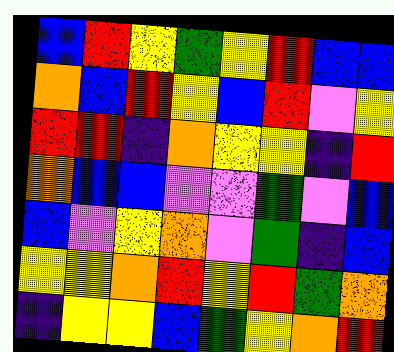[["blue", "red", "yellow", "green", "yellow", "red", "blue", "blue"], ["orange", "blue", "red", "yellow", "blue", "red", "violet", "yellow"], ["red", "red", "indigo", "orange", "yellow", "yellow", "indigo", "red"], ["orange", "blue", "blue", "violet", "violet", "green", "violet", "blue"], ["blue", "violet", "yellow", "orange", "violet", "green", "indigo", "blue"], ["yellow", "yellow", "orange", "red", "yellow", "red", "green", "orange"], ["indigo", "yellow", "yellow", "blue", "green", "yellow", "orange", "red"]]